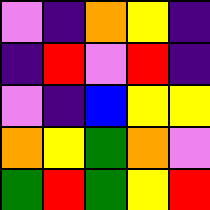[["violet", "indigo", "orange", "yellow", "indigo"], ["indigo", "red", "violet", "red", "indigo"], ["violet", "indigo", "blue", "yellow", "yellow"], ["orange", "yellow", "green", "orange", "violet"], ["green", "red", "green", "yellow", "red"]]